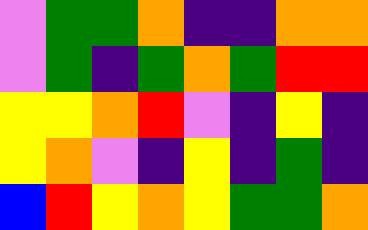[["violet", "green", "green", "orange", "indigo", "indigo", "orange", "orange"], ["violet", "green", "indigo", "green", "orange", "green", "red", "red"], ["yellow", "yellow", "orange", "red", "violet", "indigo", "yellow", "indigo"], ["yellow", "orange", "violet", "indigo", "yellow", "indigo", "green", "indigo"], ["blue", "red", "yellow", "orange", "yellow", "green", "green", "orange"]]